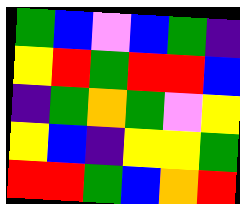[["green", "blue", "violet", "blue", "green", "indigo"], ["yellow", "red", "green", "red", "red", "blue"], ["indigo", "green", "orange", "green", "violet", "yellow"], ["yellow", "blue", "indigo", "yellow", "yellow", "green"], ["red", "red", "green", "blue", "orange", "red"]]